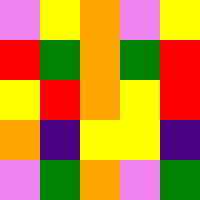[["violet", "yellow", "orange", "violet", "yellow"], ["red", "green", "orange", "green", "red"], ["yellow", "red", "orange", "yellow", "red"], ["orange", "indigo", "yellow", "yellow", "indigo"], ["violet", "green", "orange", "violet", "green"]]